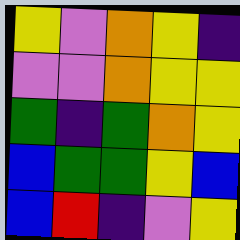[["yellow", "violet", "orange", "yellow", "indigo"], ["violet", "violet", "orange", "yellow", "yellow"], ["green", "indigo", "green", "orange", "yellow"], ["blue", "green", "green", "yellow", "blue"], ["blue", "red", "indigo", "violet", "yellow"]]